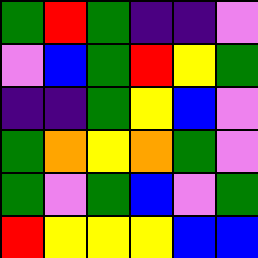[["green", "red", "green", "indigo", "indigo", "violet"], ["violet", "blue", "green", "red", "yellow", "green"], ["indigo", "indigo", "green", "yellow", "blue", "violet"], ["green", "orange", "yellow", "orange", "green", "violet"], ["green", "violet", "green", "blue", "violet", "green"], ["red", "yellow", "yellow", "yellow", "blue", "blue"]]